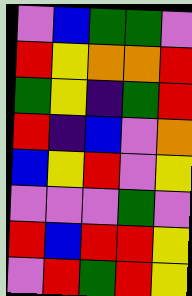[["violet", "blue", "green", "green", "violet"], ["red", "yellow", "orange", "orange", "red"], ["green", "yellow", "indigo", "green", "red"], ["red", "indigo", "blue", "violet", "orange"], ["blue", "yellow", "red", "violet", "yellow"], ["violet", "violet", "violet", "green", "violet"], ["red", "blue", "red", "red", "yellow"], ["violet", "red", "green", "red", "yellow"]]